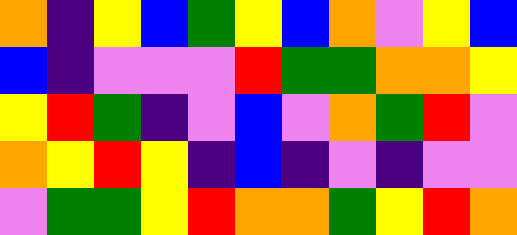[["orange", "indigo", "yellow", "blue", "green", "yellow", "blue", "orange", "violet", "yellow", "blue"], ["blue", "indigo", "violet", "violet", "violet", "red", "green", "green", "orange", "orange", "yellow"], ["yellow", "red", "green", "indigo", "violet", "blue", "violet", "orange", "green", "red", "violet"], ["orange", "yellow", "red", "yellow", "indigo", "blue", "indigo", "violet", "indigo", "violet", "violet"], ["violet", "green", "green", "yellow", "red", "orange", "orange", "green", "yellow", "red", "orange"]]